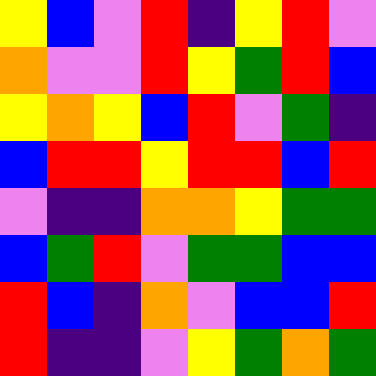[["yellow", "blue", "violet", "red", "indigo", "yellow", "red", "violet"], ["orange", "violet", "violet", "red", "yellow", "green", "red", "blue"], ["yellow", "orange", "yellow", "blue", "red", "violet", "green", "indigo"], ["blue", "red", "red", "yellow", "red", "red", "blue", "red"], ["violet", "indigo", "indigo", "orange", "orange", "yellow", "green", "green"], ["blue", "green", "red", "violet", "green", "green", "blue", "blue"], ["red", "blue", "indigo", "orange", "violet", "blue", "blue", "red"], ["red", "indigo", "indigo", "violet", "yellow", "green", "orange", "green"]]